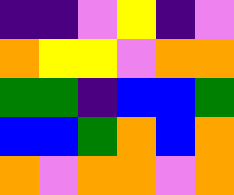[["indigo", "indigo", "violet", "yellow", "indigo", "violet"], ["orange", "yellow", "yellow", "violet", "orange", "orange"], ["green", "green", "indigo", "blue", "blue", "green"], ["blue", "blue", "green", "orange", "blue", "orange"], ["orange", "violet", "orange", "orange", "violet", "orange"]]